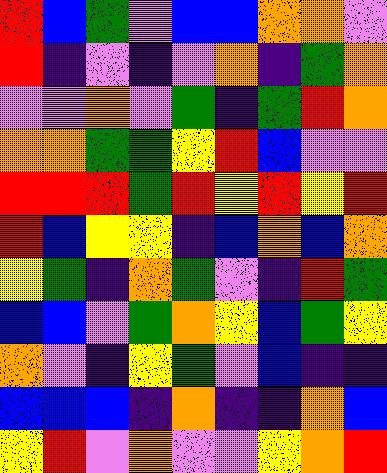[["red", "blue", "green", "violet", "blue", "blue", "orange", "orange", "violet"], ["red", "indigo", "violet", "indigo", "violet", "orange", "indigo", "green", "orange"], ["violet", "violet", "orange", "violet", "green", "indigo", "green", "red", "orange"], ["orange", "orange", "green", "green", "yellow", "red", "blue", "violet", "violet"], ["red", "red", "red", "green", "red", "yellow", "red", "yellow", "red"], ["red", "blue", "yellow", "yellow", "indigo", "blue", "orange", "blue", "orange"], ["yellow", "green", "indigo", "orange", "green", "violet", "indigo", "red", "green"], ["blue", "blue", "violet", "green", "orange", "yellow", "blue", "green", "yellow"], ["orange", "violet", "indigo", "yellow", "green", "violet", "blue", "indigo", "indigo"], ["blue", "blue", "blue", "indigo", "orange", "indigo", "indigo", "orange", "blue"], ["yellow", "red", "violet", "orange", "violet", "violet", "yellow", "orange", "red"]]